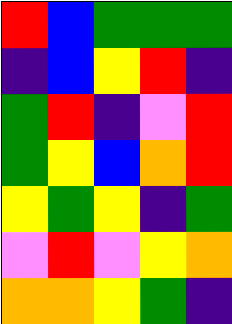[["red", "blue", "green", "green", "green"], ["indigo", "blue", "yellow", "red", "indigo"], ["green", "red", "indigo", "violet", "red"], ["green", "yellow", "blue", "orange", "red"], ["yellow", "green", "yellow", "indigo", "green"], ["violet", "red", "violet", "yellow", "orange"], ["orange", "orange", "yellow", "green", "indigo"]]